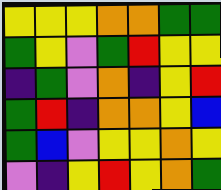[["yellow", "yellow", "yellow", "orange", "orange", "green", "green"], ["green", "yellow", "violet", "green", "red", "yellow", "yellow"], ["indigo", "green", "violet", "orange", "indigo", "yellow", "red"], ["green", "red", "indigo", "orange", "orange", "yellow", "blue"], ["green", "blue", "violet", "yellow", "yellow", "orange", "yellow"], ["violet", "indigo", "yellow", "red", "yellow", "orange", "green"]]